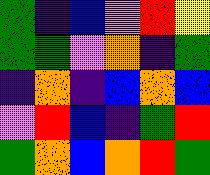[["green", "indigo", "blue", "violet", "red", "yellow"], ["green", "green", "violet", "orange", "indigo", "green"], ["indigo", "orange", "indigo", "blue", "orange", "blue"], ["violet", "red", "blue", "indigo", "green", "red"], ["green", "orange", "blue", "orange", "red", "green"]]